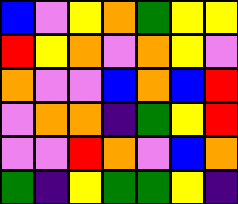[["blue", "violet", "yellow", "orange", "green", "yellow", "yellow"], ["red", "yellow", "orange", "violet", "orange", "yellow", "violet"], ["orange", "violet", "violet", "blue", "orange", "blue", "red"], ["violet", "orange", "orange", "indigo", "green", "yellow", "red"], ["violet", "violet", "red", "orange", "violet", "blue", "orange"], ["green", "indigo", "yellow", "green", "green", "yellow", "indigo"]]